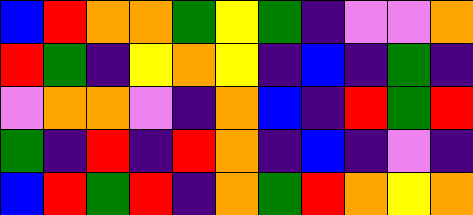[["blue", "red", "orange", "orange", "green", "yellow", "green", "indigo", "violet", "violet", "orange"], ["red", "green", "indigo", "yellow", "orange", "yellow", "indigo", "blue", "indigo", "green", "indigo"], ["violet", "orange", "orange", "violet", "indigo", "orange", "blue", "indigo", "red", "green", "red"], ["green", "indigo", "red", "indigo", "red", "orange", "indigo", "blue", "indigo", "violet", "indigo"], ["blue", "red", "green", "red", "indigo", "orange", "green", "red", "orange", "yellow", "orange"]]